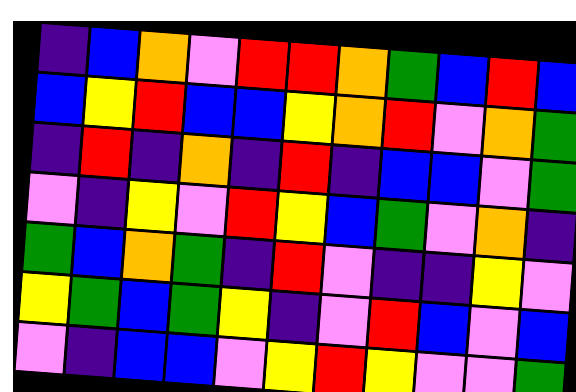[["indigo", "blue", "orange", "violet", "red", "red", "orange", "green", "blue", "red", "blue"], ["blue", "yellow", "red", "blue", "blue", "yellow", "orange", "red", "violet", "orange", "green"], ["indigo", "red", "indigo", "orange", "indigo", "red", "indigo", "blue", "blue", "violet", "green"], ["violet", "indigo", "yellow", "violet", "red", "yellow", "blue", "green", "violet", "orange", "indigo"], ["green", "blue", "orange", "green", "indigo", "red", "violet", "indigo", "indigo", "yellow", "violet"], ["yellow", "green", "blue", "green", "yellow", "indigo", "violet", "red", "blue", "violet", "blue"], ["violet", "indigo", "blue", "blue", "violet", "yellow", "red", "yellow", "violet", "violet", "green"]]